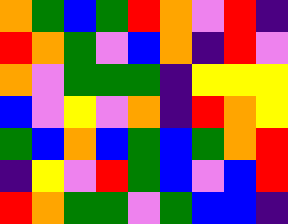[["orange", "green", "blue", "green", "red", "orange", "violet", "red", "indigo"], ["red", "orange", "green", "violet", "blue", "orange", "indigo", "red", "violet"], ["orange", "violet", "green", "green", "green", "indigo", "yellow", "yellow", "yellow"], ["blue", "violet", "yellow", "violet", "orange", "indigo", "red", "orange", "yellow"], ["green", "blue", "orange", "blue", "green", "blue", "green", "orange", "red"], ["indigo", "yellow", "violet", "red", "green", "blue", "violet", "blue", "red"], ["red", "orange", "green", "green", "violet", "green", "blue", "blue", "indigo"]]